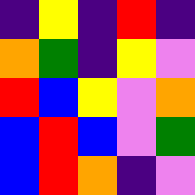[["indigo", "yellow", "indigo", "red", "indigo"], ["orange", "green", "indigo", "yellow", "violet"], ["red", "blue", "yellow", "violet", "orange"], ["blue", "red", "blue", "violet", "green"], ["blue", "red", "orange", "indigo", "violet"]]